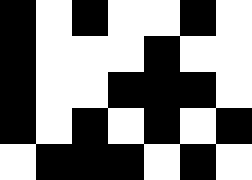[["black", "white", "black", "white", "white", "black", "white"], ["black", "white", "white", "white", "black", "white", "white"], ["black", "white", "white", "black", "black", "black", "white"], ["black", "white", "black", "white", "black", "white", "black"], ["white", "black", "black", "black", "white", "black", "white"]]